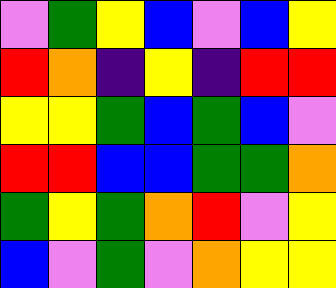[["violet", "green", "yellow", "blue", "violet", "blue", "yellow"], ["red", "orange", "indigo", "yellow", "indigo", "red", "red"], ["yellow", "yellow", "green", "blue", "green", "blue", "violet"], ["red", "red", "blue", "blue", "green", "green", "orange"], ["green", "yellow", "green", "orange", "red", "violet", "yellow"], ["blue", "violet", "green", "violet", "orange", "yellow", "yellow"]]